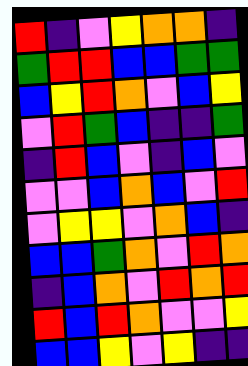[["red", "indigo", "violet", "yellow", "orange", "orange", "indigo"], ["green", "red", "red", "blue", "blue", "green", "green"], ["blue", "yellow", "red", "orange", "violet", "blue", "yellow"], ["violet", "red", "green", "blue", "indigo", "indigo", "green"], ["indigo", "red", "blue", "violet", "indigo", "blue", "violet"], ["violet", "violet", "blue", "orange", "blue", "violet", "red"], ["violet", "yellow", "yellow", "violet", "orange", "blue", "indigo"], ["blue", "blue", "green", "orange", "violet", "red", "orange"], ["indigo", "blue", "orange", "violet", "red", "orange", "red"], ["red", "blue", "red", "orange", "violet", "violet", "yellow"], ["blue", "blue", "yellow", "violet", "yellow", "indigo", "indigo"]]